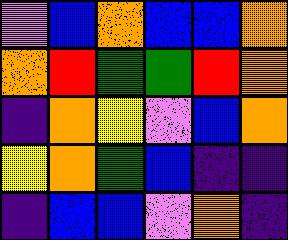[["violet", "blue", "orange", "blue", "blue", "orange"], ["orange", "red", "green", "green", "red", "orange"], ["indigo", "orange", "yellow", "violet", "blue", "orange"], ["yellow", "orange", "green", "blue", "indigo", "indigo"], ["indigo", "blue", "blue", "violet", "orange", "indigo"]]